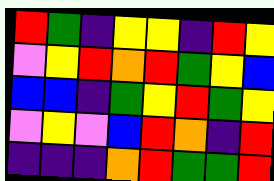[["red", "green", "indigo", "yellow", "yellow", "indigo", "red", "yellow"], ["violet", "yellow", "red", "orange", "red", "green", "yellow", "blue"], ["blue", "blue", "indigo", "green", "yellow", "red", "green", "yellow"], ["violet", "yellow", "violet", "blue", "red", "orange", "indigo", "red"], ["indigo", "indigo", "indigo", "orange", "red", "green", "green", "red"]]